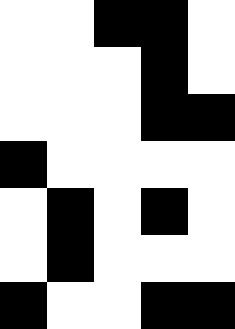[["white", "white", "black", "black", "white"], ["white", "white", "white", "black", "white"], ["white", "white", "white", "black", "black"], ["black", "white", "white", "white", "white"], ["white", "black", "white", "black", "white"], ["white", "black", "white", "white", "white"], ["black", "white", "white", "black", "black"]]